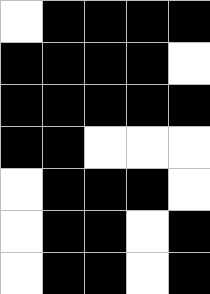[["white", "black", "black", "black", "black"], ["black", "black", "black", "black", "white"], ["black", "black", "black", "black", "black"], ["black", "black", "white", "white", "white"], ["white", "black", "black", "black", "white"], ["white", "black", "black", "white", "black"], ["white", "black", "black", "white", "black"]]